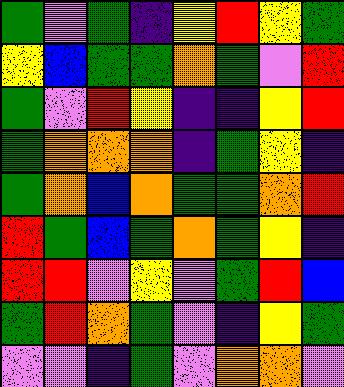[["green", "violet", "green", "indigo", "yellow", "red", "yellow", "green"], ["yellow", "blue", "green", "green", "orange", "green", "violet", "red"], ["green", "violet", "red", "yellow", "indigo", "indigo", "yellow", "red"], ["green", "orange", "orange", "orange", "indigo", "green", "yellow", "indigo"], ["green", "orange", "blue", "orange", "green", "green", "orange", "red"], ["red", "green", "blue", "green", "orange", "green", "yellow", "indigo"], ["red", "red", "violet", "yellow", "violet", "green", "red", "blue"], ["green", "red", "orange", "green", "violet", "indigo", "yellow", "green"], ["violet", "violet", "indigo", "green", "violet", "orange", "orange", "violet"]]